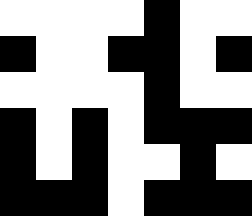[["white", "white", "white", "white", "black", "white", "white"], ["black", "white", "white", "black", "black", "white", "black"], ["white", "white", "white", "white", "black", "white", "white"], ["black", "white", "black", "white", "black", "black", "black"], ["black", "white", "black", "white", "white", "black", "white"], ["black", "black", "black", "white", "black", "black", "black"]]